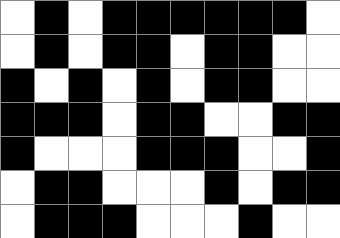[["white", "black", "white", "black", "black", "black", "black", "black", "black", "white"], ["white", "black", "white", "black", "black", "white", "black", "black", "white", "white"], ["black", "white", "black", "white", "black", "white", "black", "black", "white", "white"], ["black", "black", "black", "white", "black", "black", "white", "white", "black", "black"], ["black", "white", "white", "white", "black", "black", "black", "white", "white", "black"], ["white", "black", "black", "white", "white", "white", "black", "white", "black", "black"], ["white", "black", "black", "black", "white", "white", "white", "black", "white", "white"]]